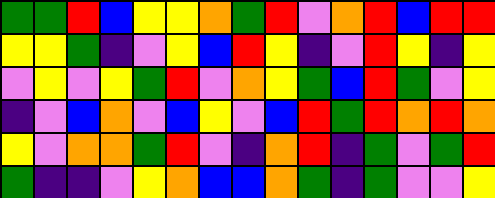[["green", "green", "red", "blue", "yellow", "yellow", "orange", "green", "red", "violet", "orange", "red", "blue", "red", "red"], ["yellow", "yellow", "green", "indigo", "violet", "yellow", "blue", "red", "yellow", "indigo", "violet", "red", "yellow", "indigo", "yellow"], ["violet", "yellow", "violet", "yellow", "green", "red", "violet", "orange", "yellow", "green", "blue", "red", "green", "violet", "yellow"], ["indigo", "violet", "blue", "orange", "violet", "blue", "yellow", "violet", "blue", "red", "green", "red", "orange", "red", "orange"], ["yellow", "violet", "orange", "orange", "green", "red", "violet", "indigo", "orange", "red", "indigo", "green", "violet", "green", "red"], ["green", "indigo", "indigo", "violet", "yellow", "orange", "blue", "blue", "orange", "green", "indigo", "green", "violet", "violet", "yellow"]]